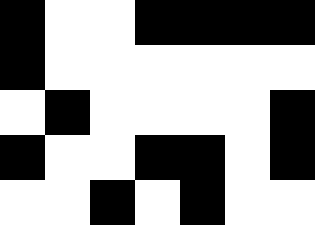[["black", "white", "white", "black", "black", "black", "black"], ["black", "white", "white", "white", "white", "white", "white"], ["white", "black", "white", "white", "white", "white", "black"], ["black", "white", "white", "black", "black", "white", "black"], ["white", "white", "black", "white", "black", "white", "white"]]